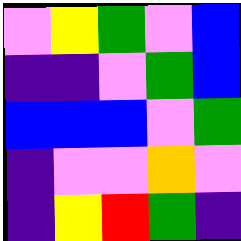[["violet", "yellow", "green", "violet", "blue"], ["indigo", "indigo", "violet", "green", "blue"], ["blue", "blue", "blue", "violet", "green"], ["indigo", "violet", "violet", "orange", "violet"], ["indigo", "yellow", "red", "green", "indigo"]]